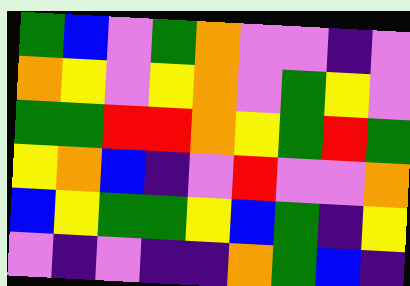[["green", "blue", "violet", "green", "orange", "violet", "violet", "indigo", "violet"], ["orange", "yellow", "violet", "yellow", "orange", "violet", "green", "yellow", "violet"], ["green", "green", "red", "red", "orange", "yellow", "green", "red", "green"], ["yellow", "orange", "blue", "indigo", "violet", "red", "violet", "violet", "orange"], ["blue", "yellow", "green", "green", "yellow", "blue", "green", "indigo", "yellow"], ["violet", "indigo", "violet", "indigo", "indigo", "orange", "green", "blue", "indigo"]]